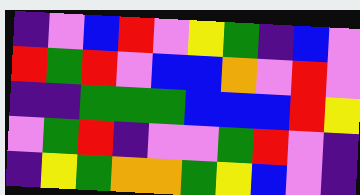[["indigo", "violet", "blue", "red", "violet", "yellow", "green", "indigo", "blue", "violet"], ["red", "green", "red", "violet", "blue", "blue", "orange", "violet", "red", "violet"], ["indigo", "indigo", "green", "green", "green", "blue", "blue", "blue", "red", "yellow"], ["violet", "green", "red", "indigo", "violet", "violet", "green", "red", "violet", "indigo"], ["indigo", "yellow", "green", "orange", "orange", "green", "yellow", "blue", "violet", "indigo"]]